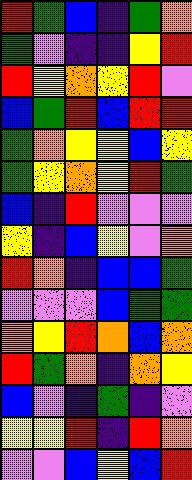[["red", "green", "blue", "indigo", "green", "orange"], ["green", "violet", "indigo", "indigo", "yellow", "red"], ["red", "yellow", "orange", "yellow", "red", "violet"], ["blue", "green", "red", "blue", "red", "red"], ["green", "orange", "yellow", "yellow", "blue", "yellow"], ["green", "yellow", "orange", "yellow", "red", "green"], ["blue", "indigo", "red", "violet", "violet", "violet"], ["yellow", "indigo", "blue", "yellow", "violet", "orange"], ["red", "orange", "indigo", "blue", "blue", "green"], ["violet", "violet", "violet", "blue", "green", "green"], ["orange", "yellow", "red", "orange", "blue", "orange"], ["red", "green", "orange", "indigo", "orange", "yellow"], ["blue", "violet", "indigo", "green", "indigo", "violet"], ["yellow", "yellow", "red", "indigo", "red", "orange"], ["violet", "violet", "blue", "yellow", "blue", "red"]]